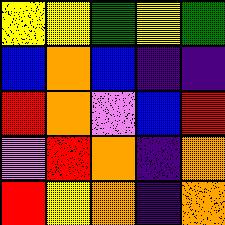[["yellow", "yellow", "green", "yellow", "green"], ["blue", "orange", "blue", "indigo", "indigo"], ["red", "orange", "violet", "blue", "red"], ["violet", "red", "orange", "indigo", "orange"], ["red", "yellow", "orange", "indigo", "orange"]]